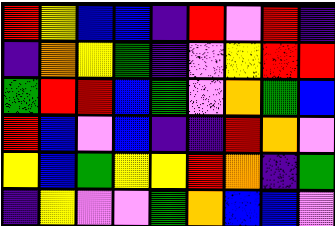[["red", "yellow", "blue", "blue", "indigo", "red", "violet", "red", "indigo"], ["indigo", "orange", "yellow", "green", "indigo", "violet", "yellow", "red", "red"], ["green", "red", "red", "blue", "green", "violet", "orange", "green", "blue"], ["red", "blue", "violet", "blue", "indigo", "indigo", "red", "orange", "violet"], ["yellow", "blue", "green", "yellow", "yellow", "red", "orange", "indigo", "green"], ["indigo", "yellow", "violet", "violet", "green", "orange", "blue", "blue", "violet"]]